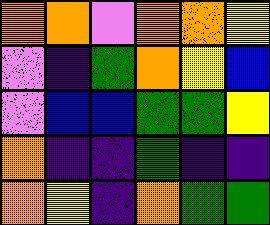[["orange", "orange", "violet", "orange", "orange", "yellow"], ["violet", "indigo", "green", "orange", "yellow", "blue"], ["violet", "blue", "blue", "green", "green", "yellow"], ["orange", "indigo", "indigo", "green", "indigo", "indigo"], ["orange", "yellow", "indigo", "orange", "green", "green"]]